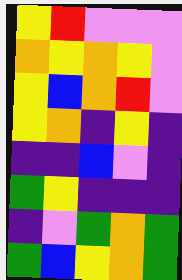[["yellow", "red", "violet", "violet", "violet"], ["orange", "yellow", "orange", "yellow", "violet"], ["yellow", "blue", "orange", "red", "violet"], ["yellow", "orange", "indigo", "yellow", "indigo"], ["indigo", "indigo", "blue", "violet", "indigo"], ["green", "yellow", "indigo", "indigo", "indigo"], ["indigo", "violet", "green", "orange", "green"], ["green", "blue", "yellow", "orange", "green"]]